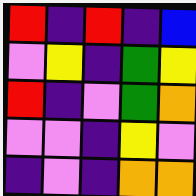[["red", "indigo", "red", "indigo", "blue"], ["violet", "yellow", "indigo", "green", "yellow"], ["red", "indigo", "violet", "green", "orange"], ["violet", "violet", "indigo", "yellow", "violet"], ["indigo", "violet", "indigo", "orange", "orange"]]